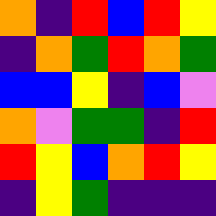[["orange", "indigo", "red", "blue", "red", "yellow"], ["indigo", "orange", "green", "red", "orange", "green"], ["blue", "blue", "yellow", "indigo", "blue", "violet"], ["orange", "violet", "green", "green", "indigo", "red"], ["red", "yellow", "blue", "orange", "red", "yellow"], ["indigo", "yellow", "green", "indigo", "indigo", "indigo"]]